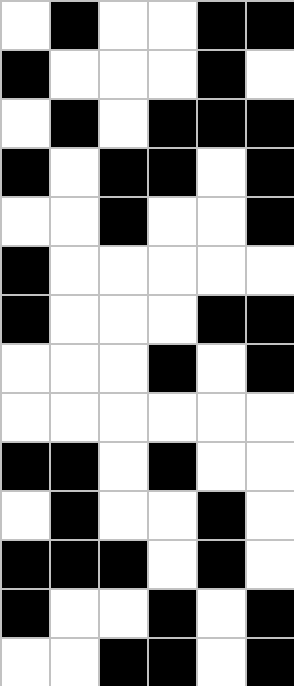[["white", "black", "white", "white", "black", "black"], ["black", "white", "white", "white", "black", "white"], ["white", "black", "white", "black", "black", "black"], ["black", "white", "black", "black", "white", "black"], ["white", "white", "black", "white", "white", "black"], ["black", "white", "white", "white", "white", "white"], ["black", "white", "white", "white", "black", "black"], ["white", "white", "white", "black", "white", "black"], ["white", "white", "white", "white", "white", "white"], ["black", "black", "white", "black", "white", "white"], ["white", "black", "white", "white", "black", "white"], ["black", "black", "black", "white", "black", "white"], ["black", "white", "white", "black", "white", "black"], ["white", "white", "black", "black", "white", "black"]]